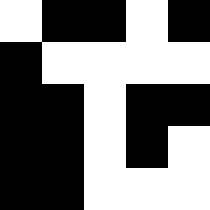[["white", "black", "black", "white", "black"], ["black", "white", "white", "white", "white"], ["black", "black", "white", "black", "black"], ["black", "black", "white", "black", "white"], ["black", "black", "white", "white", "white"]]